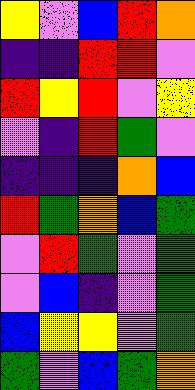[["yellow", "violet", "blue", "red", "orange"], ["indigo", "indigo", "red", "red", "violet"], ["red", "yellow", "red", "violet", "yellow"], ["violet", "indigo", "red", "green", "violet"], ["indigo", "indigo", "indigo", "orange", "blue"], ["red", "green", "orange", "blue", "green"], ["violet", "red", "green", "violet", "green"], ["violet", "blue", "indigo", "violet", "green"], ["blue", "yellow", "yellow", "violet", "green"], ["green", "violet", "blue", "green", "orange"]]